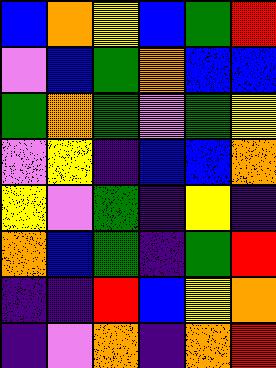[["blue", "orange", "yellow", "blue", "green", "red"], ["violet", "blue", "green", "orange", "blue", "blue"], ["green", "orange", "green", "violet", "green", "yellow"], ["violet", "yellow", "indigo", "blue", "blue", "orange"], ["yellow", "violet", "green", "indigo", "yellow", "indigo"], ["orange", "blue", "green", "indigo", "green", "red"], ["indigo", "indigo", "red", "blue", "yellow", "orange"], ["indigo", "violet", "orange", "indigo", "orange", "red"]]